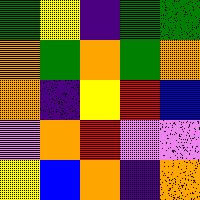[["green", "yellow", "indigo", "green", "green"], ["orange", "green", "orange", "green", "orange"], ["orange", "indigo", "yellow", "red", "blue"], ["violet", "orange", "red", "violet", "violet"], ["yellow", "blue", "orange", "indigo", "orange"]]